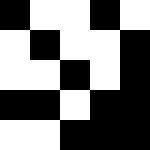[["black", "white", "white", "black", "white"], ["white", "black", "white", "white", "black"], ["white", "white", "black", "white", "black"], ["black", "black", "white", "black", "black"], ["white", "white", "black", "black", "black"]]